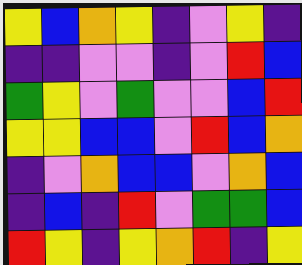[["yellow", "blue", "orange", "yellow", "indigo", "violet", "yellow", "indigo"], ["indigo", "indigo", "violet", "violet", "indigo", "violet", "red", "blue"], ["green", "yellow", "violet", "green", "violet", "violet", "blue", "red"], ["yellow", "yellow", "blue", "blue", "violet", "red", "blue", "orange"], ["indigo", "violet", "orange", "blue", "blue", "violet", "orange", "blue"], ["indigo", "blue", "indigo", "red", "violet", "green", "green", "blue"], ["red", "yellow", "indigo", "yellow", "orange", "red", "indigo", "yellow"]]